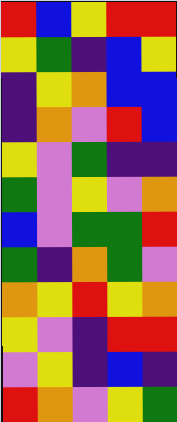[["red", "blue", "yellow", "red", "red"], ["yellow", "green", "indigo", "blue", "yellow"], ["indigo", "yellow", "orange", "blue", "blue"], ["indigo", "orange", "violet", "red", "blue"], ["yellow", "violet", "green", "indigo", "indigo"], ["green", "violet", "yellow", "violet", "orange"], ["blue", "violet", "green", "green", "red"], ["green", "indigo", "orange", "green", "violet"], ["orange", "yellow", "red", "yellow", "orange"], ["yellow", "violet", "indigo", "red", "red"], ["violet", "yellow", "indigo", "blue", "indigo"], ["red", "orange", "violet", "yellow", "green"]]